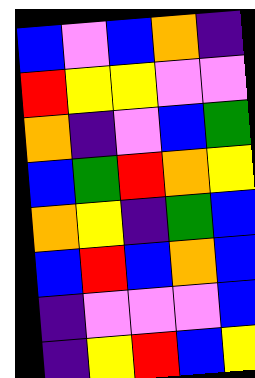[["blue", "violet", "blue", "orange", "indigo"], ["red", "yellow", "yellow", "violet", "violet"], ["orange", "indigo", "violet", "blue", "green"], ["blue", "green", "red", "orange", "yellow"], ["orange", "yellow", "indigo", "green", "blue"], ["blue", "red", "blue", "orange", "blue"], ["indigo", "violet", "violet", "violet", "blue"], ["indigo", "yellow", "red", "blue", "yellow"]]